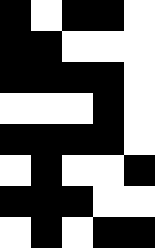[["black", "white", "black", "black", "white"], ["black", "black", "white", "white", "white"], ["black", "black", "black", "black", "white"], ["white", "white", "white", "black", "white"], ["black", "black", "black", "black", "white"], ["white", "black", "white", "white", "black"], ["black", "black", "black", "white", "white"], ["white", "black", "white", "black", "black"]]